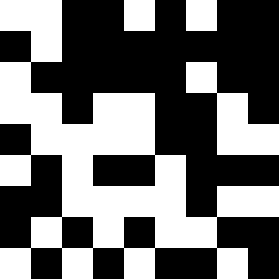[["white", "white", "black", "black", "white", "black", "white", "black", "black"], ["black", "white", "black", "black", "black", "black", "black", "black", "black"], ["white", "black", "black", "black", "black", "black", "white", "black", "black"], ["white", "white", "black", "white", "white", "black", "black", "white", "black"], ["black", "white", "white", "white", "white", "black", "black", "white", "white"], ["white", "black", "white", "black", "black", "white", "black", "black", "black"], ["black", "black", "white", "white", "white", "white", "black", "white", "white"], ["black", "white", "black", "white", "black", "white", "white", "black", "black"], ["white", "black", "white", "black", "white", "black", "black", "white", "black"]]